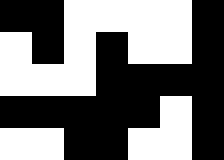[["black", "black", "white", "white", "white", "white", "black"], ["white", "black", "white", "black", "white", "white", "black"], ["white", "white", "white", "black", "black", "black", "black"], ["black", "black", "black", "black", "black", "white", "black"], ["white", "white", "black", "black", "white", "white", "black"]]